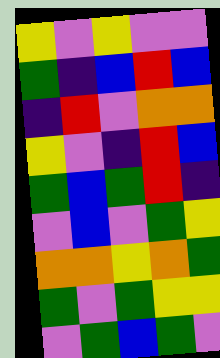[["yellow", "violet", "yellow", "violet", "violet"], ["green", "indigo", "blue", "red", "blue"], ["indigo", "red", "violet", "orange", "orange"], ["yellow", "violet", "indigo", "red", "blue"], ["green", "blue", "green", "red", "indigo"], ["violet", "blue", "violet", "green", "yellow"], ["orange", "orange", "yellow", "orange", "green"], ["green", "violet", "green", "yellow", "yellow"], ["violet", "green", "blue", "green", "violet"]]